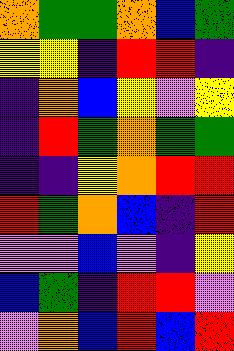[["orange", "green", "green", "orange", "blue", "green"], ["yellow", "yellow", "indigo", "red", "red", "indigo"], ["indigo", "orange", "blue", "yellow", "violet", "yellow"], ["indigo", "red", "green", "orange", "green", "green"], ["indigo", "indigo", "yellow", "orange", "red", "red"], ["red", "green", "orange", "blue", "indigo", "red"], ["violet", "violet", "blue", "violet", "indigo", "yellow"], ["blue", "green", "indigo", "red", "red", "violet"], ["violet", "orange", "blue", "red", "blue", "red"]]